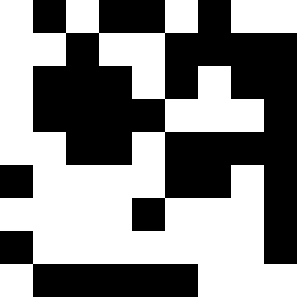[["white", "black", "white", "black", "black", "white", "black", "white", "white"], ["white", "white", "black", "white", "white", "black", "black", "black", "black"], ["white", "black", "black", "black", "white", "black", "white", "black", "black"], ["white", "black", "black", "black", "black", "white", "white", "white", "black"], ["white", "white", "black", "black", "white", "black", "black", "black", "black"], ["black", "white", "white", "white", "white", "black", "black", "white", "black"], ["white", "white", "white", "white", "black", "white", "white", "white", "black"], ["black", "white", "white", "white", "white", "white", "white", "white", "black"], ["white", "black", "black", "black", "black", "black", "white", "white", "white"]]